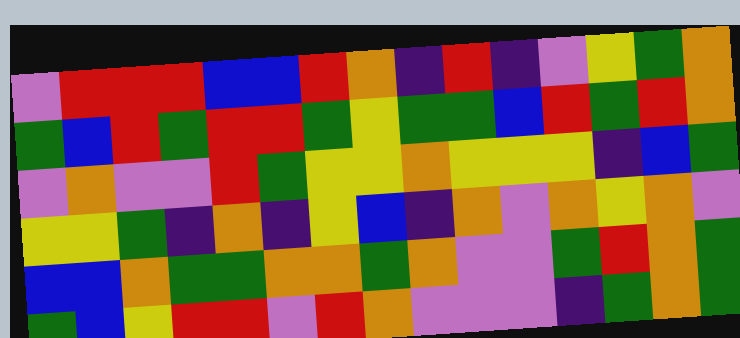[["violet", "red", "red", "red", "blue", "blue", "red", "orange", "indigo", "red", "indigo", "violet", "yellow", "green", "orange"], ["green", "blue", "red", "green", "red", "red", "green", "yellow", "green", "green", "blue", "red", "green", "red", "orange"], ["violet", "orange", "violet", "violet", "red", "green", "yellow", "yellow", "orange", "yellow", "yellow", "yellow", "indigo", "blue", "green"], ["yellow", "yellow", "green", "indigo", "orange", "indigo", "yellow", "blue", "indigo", "orange", "violet", "orange", "yellow", "orange", "violet"], ["blue", "blue", "orange", "green", "green", "orange", "orange", "green", "orange", "violet", "violet", "green", "red", "orange", "green"], ["green", "blue", "yellow", "red", "red", "violet", "red", "orange", "violet", "violet", "violet", "indigo", "green", "orange", "green"]]